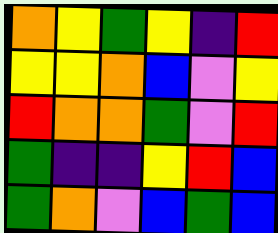[["orange", "yellow", "green", "yellow", "indigo", "red"], ["yellow", "yellow", "orange", "blue", "violet", "yellow"], ["red", "orange", "orange", "green", "violet", "red"], ["green", "indigo", "indigo", "yellow", "red", "blue"], ["green", "orange", "violet", "blue", "green", "blue"]]